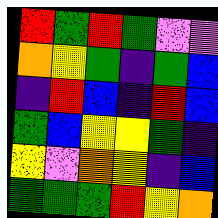[["red", "green", "red", "green", "violet", "violet"], ["orange", "yellow", "green", "indigo", "green", "blue"], ["indigo", "red", "blue", "indigo", "red", "blue"], ["green", "blue", "yellow", "yellow", "green", "indigo"], ["yellow", "violet", "orange", "yellow", "indigo", "blue"], ["green", "green", "green", "red", "yellow", "orange"]]